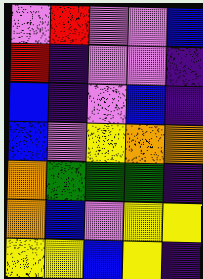[["violet", "red", "violet", "violet", "blue"], ["red", "indigo", "violet", "violet", "indigo"], ["blue", "indigo", "violet", "blue", "indigo"], ["blue", "violet", "yellow", "orange", "orange"], ["orange", "green", "green", "green", "indigo"], ["orange", "blue", "violet", "yellow", "yellow"], ["yellow", "yellow", "blue", "yellow", "indigo"]]